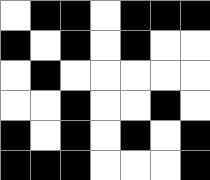[["white", "black", "black", "white", "black", "black", "black"], ["black", "white", "black", "white", "black", "white", "white"], ["white", "black", "white", "white", "white", "white", "white"], ["white", "white", "black", "white", "white", "black", "white"], ["black", "white", "black", "white", "black", "white", "black"], ["black", "black", "black", "white", "white", "white", "black"]]